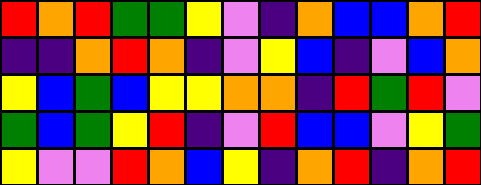[["red", "orange", "red", "green", "green", "yellow", "violet", "indigo", "orange", "blue", "blue", "orange", "red"], ["indigo", "indigo", "orange", "red", "orange", "indigo", "violet", "yellow", "blue", "indigo", "violet", "blue", "orange"], ["yellow", "blue", "green", "blue", "yellow", "yellow", "orange", "orange", "indigo", "red", "green", "red", "violet"], ["green", "blue", "green", "yellow", "red", "indigo", "violet", "red", "blue", "blue", "violet", "yellow", "green"], ["yellow", "violet", "violet", "red", "orange", "blue", "yellow", "indigo", "orange", "red", "indigo", "orange", "red"]]